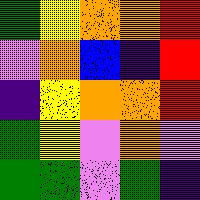[["green", "yellow", "orange", "orange", "red"], ["violet", "orange", "blue", "indigo", "red"], ["indigo", "yellow", "orange", "orange", "red"], ["green", "yellow", "violet", "orange", "violet"], ["green", "green", "violet", "green", "indigo"]]